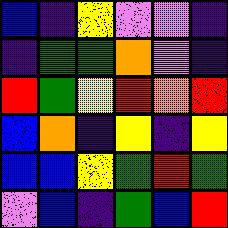[["blue", "indigo", "yellow", "violet", "violet", "indigo"], ["indigo", "green", "green", "orange", "violet", "indigo"], ["red", "green", "yellow", "red", "orange", "red"], ["blue", "orange", "indigo", "yellow", "indigo", "yellow"], ["blue", "blue", "yellow", "green", "red", "green"], ["violet", "blue", "indigo", "green", "blue", "red"]]